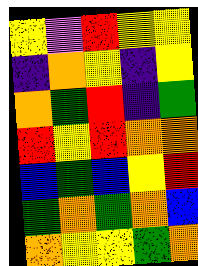[["yellow", "violet", "red", "yellow", "yellow"], ["indigo", "orange", "yellow", "indigo", "yellow"], ["orange", "green", "red", "indigo", "green"], ["red", "yellow", "red", "orange", "orange"], ["blue", "green", "blue", "yellow", "red"], ["green", "orange", "green", "orange", "blue"], ["orange", "yellow", "yellow", "green", "orange"]]